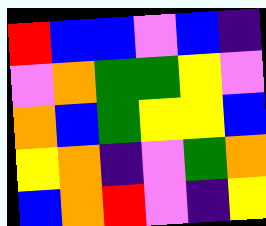[["red", "blue", "blue", "violet", "blue", "indigo"], ["violet", "orange", "green", "green", "yellow", "violet"], ["orange", "blue", "green", "yellow", "yellow", "blue"], ["yellow", "orange", "indigo", "violet", "green", "orange"], ["blue", "orange", "red", "violet", "indigo", "yellow"]]